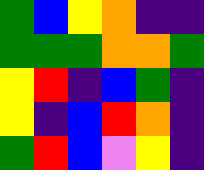[["green", "blue", "yellow", "orange", "indigo", "indigo"], ["green", "green", "green", "orange", "orange", "green"], ["yellow", "red", "indigo", "blue", "green", "indigo"], ["yellow", "indigo", "blue", "red", "orange", "indigo"], ["green", "red", "blue", "violet", "yellow", "indigo"]]